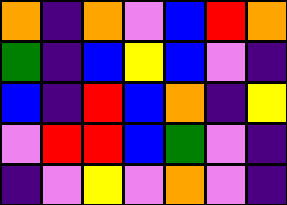[["orange", "indigo", "orange", "violet", "blue", "red", "orange"], ["green", "indigo", "blue", "yellow", "blue", "violet", "indigo"], ["blue", "indigo", "red", "blue", "orange", "indigo", "yellow"], ["violet", "red", "red", "blue", "green", "violet", "indigo"], ["indigo", "violet", "yellow", "violet", "orange", "violet", "indigo"]]